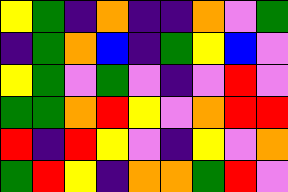[["yellow", "green", "indigo", "orange", "indigo", "indigo", "orange", "violet", "green"], ["indigo", "green", "orange", "blue", "indigo", "green", "yellow", "blue", "violet"], ["yellow", "green", "violet", "green", "violet", "indigo", "violet", "red", "violet"], ["green", "green", "orange", "red", "yellow", "violet", "orange", "red", "red"], ["red", "indigo", "red", "yellow", "violet", "indigo", "yellow", "violet", "orange"], ["green", "red", "yellow", "indigo", "orange", "orange", "green", "red", "violet"]]